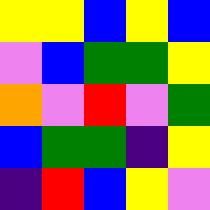[["yellow", "yellow", "blue", "yellow", "blue"], ["violet", "blue", "green", "green", "yellow"], ["orange", "violet", "red", "violet", "green"], ["blue", "green", "green", "indigo", "yellow"], ["indigo", "red", "blue", "yellow", "violet"]]